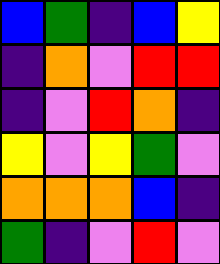[["blue", "green", "indigo", "blue", "yellow"], ["indigo", "orange", "violet", "red", "red"], ["indigo", "violet", "red", "orange", "indigo"], ["yellow", "violet", "yellow", "green", "violet"], ["orange", "orange", "orange", "blue", "indigo"], ["green", "indigo", "violet", "red", "violet"]]